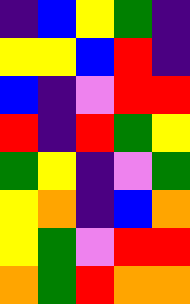[["indigo", "blue", "yellow", "green", "indigo"], ["yellow", "yellow", "blue", "red", "indigo"], ["blue", "indigo", "violet", "red", "red"], ["red", "indigo", "red", "green", "yellow"], ["green", "yellow", "indigo", "violet", "green"], ["yellow", "orange", "indigo", "blue", "orange"], ["yellow", "green", "violet", "red", "red"], ["orange", "green", "red", "orange", "orange"]]